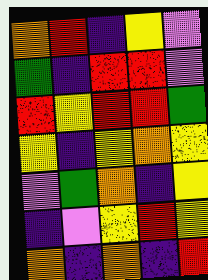[["orange", "red", "indigo", "yellow", "violet"], ["green", "indigo", "red", "red", "violet"], ["red", "yellow", "red", "red", "green"], ["yellow", "indigo", "yellow", "orange", "yellow"], ["violet", "green", "orange", "indigo", "yellow"], ["indigo", "violet", "yellow", "red", "yellow"], ["orange", "indigo", "orange", "indigo", "red"]]